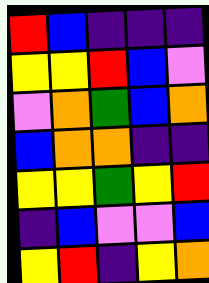[["red", "blue", "indigo", "indigo", "indigo"], ["yellow", "yellow", "red", "blue", "violet"], ["violet", "orange", "green", "blue", "orange"], ["blue", "orange", "orange", "indigo", "indigo"], ["yellow", "yellow", "green", "yellow", "red"], ["indigo", "blue", "violet", "violet", "blue"], ["yellow", "red", "indigo", "yellow", "orange"]]